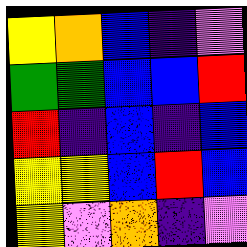[["yellow", "orange", "blue", "indigo", "violet"], ["green", "green", "blue", "blue", "red"], ["red", "indigo", "blue", "indigo", "blue"], ["yellow", "yellow", "blue", "red", "blue"], ["yellow", "violet", "orange", "indigo", "violet"]]